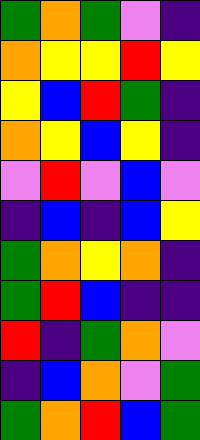[["green", "orange", "green", "violet", "indigo"], ["orange", "yellow", "yellow", "red", "yellow"], ["yellow", "blue", "red", "green", "indigo"], ["orange", "yellow", "blue", "yellow", "indigo"], ["violet", "red", "violet", "blue", "violet"], ["indigo", "blue", "indigo", "blue", "yellow"], ["green", "orange", "yellow", "orange", "indigo"], ["green", "red", "blue", "indigo", "indigo"], ["red", "indigo", "green", "orange", "violet"], ["indigo", "blue", "orange", "violet", "green"], ["green", "orange", "red", "blue", "green"]]